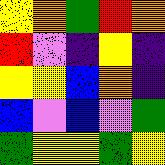[["yellow", "orange", "green", "red", "orange"], ["red", "violet", "indigo", "yellow", "indigo"], ["yellow", "yellow", "blue", "orange", "indigo"], ["blue", "violet", "blue", "violet", "green"], ["green", "yellow", "yellow", "green", "yellow"]]